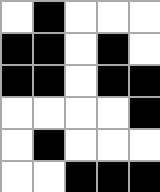[["white", "black", "white", "white", "white"], ["black", "black", "white", "black", "white"], ["black", "black", "white", "black", "black"], ["white", "white", "white", "white", "black"], ["white", "black", "white", "white", "white"], ["white", "white", "black", "black", "black"]]